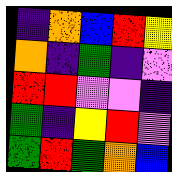[["indigo", "orange", "blue", "red", "yellow"], ["orange", "indigo", "green", "indigo", "violet"], ["red", "red", "violet", "violet", "indigo"], ["green", "indigo", "yellow", "red", "violet"], ["green", "red", "green", "orange", "blue"]]